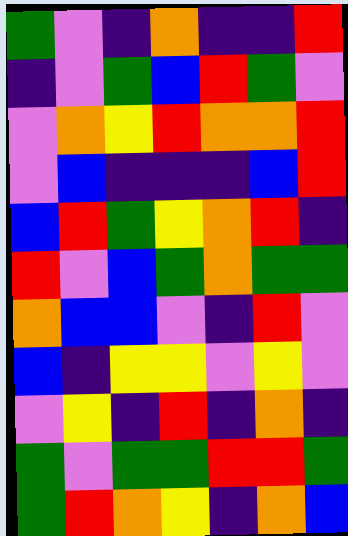[["green", "violet", "indigo", "orange", "indigo", "indigo", "red"], ["indigo", "violet", "green", "blue", "red", "green", "violet"], ["violet", "orange", "yellow", "red", "orange", "orange", "red"], ["violet", "blue", "indigo", "indigo", "indigo", "blue", "red"], ["blue", "red", "green", "yellow", "orange", "red", "indigo"], ["red", "violet", "blue", "green", "orange", "green", "green"], ["orange", "blue", "blue", "violet", "indigo", "red", "violet"], ["blue", "indigo", "yellow", "yellow", "violet", "yellow", "violet"], ["violet", "yellow", "indigo", "red", "indigo", "orange", "indigo"], ["green", "violet", "green", "green", "red", "red", "green"], ["green", "red", "orange", "yellow", "indigo", "orange", "blue"]]